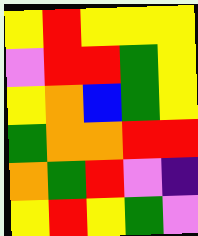[["yellow", "red", "yellow", "yellow", "yellow"], ["violet", "red", "red", "green", "yellow"], ["yellow", "orange", "blue", "green", "yellow"], ["green", "orange", "orange", "red", "red"], ["orange", "green", "red", "violet", "indigo"], ["yellow", "red", "yellow", "green", "violet"]]